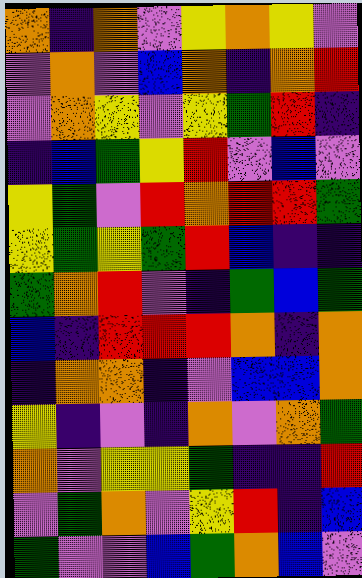[["orange", "indigo", "orange", "violet", "yellow", "orange", "yellow", "violet"], ["violet", "orange", "violet", "blue", "orange", "indigo", "orange", "red"], ["violet", "orange", "yellow", "violet", "yellow", "green", "red", "indigo"], ["indigo", "blue", "green", "yellow", "red", "violet", "blue", "violet"], ["yellow", "green", "violet", "red", "orange", "red", "red", "green"], ["yellow", "green", "yellow", "green", "red", "blue", "indigo", "indigo"], ["green", "orange", "red", "violet", "indigo", "green", "blue", "green"], ["blue", "indigo", "red", "red", "red", "orange", "indigo", "orange"], ["indigo", "orange", "orange", "indigo", "violet", "blue", "blue", "orange"], ["yellow", "indigo", "violet", "indigo", "orange", "violet", "orange", "green"], ["orange", "violet", "yellow", "yellow", "green", "indigo", "indigo", "red"], ["violet", "green", "orange", "violet", "yellow", "red", "indigo", "blue"], ["green", "violet", "violet", "blue", "green", "orange", "blue", "violet"]]